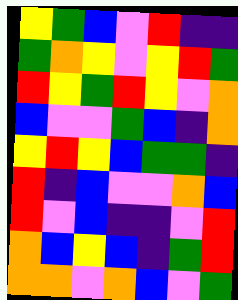[["yellow", "green", "blue", "violet", "red", "indigo", "indigo"], ["green", "orange", "yellow", "violet", "yellow", "red", "green"], ["red", "yellow", "green", "red", "yellow", "violet", "orange"], ["blue", "violet", "violet", "green", "blue", "indigo", "orange"], ["yellow", "red", "yellow", "blue", "green", "green", "indigo"], ["red", "indigo", "blue", "violet", "violet", "orange", "blue"], ["red", "violet", "blue", "indigo", "indigo", "violet", "red"], ["orange", "blue", "yellow", "blue", "indigo", "green", "red"], ["orange", "orange", "violet", "orange", "blue", "violet", "green"]]